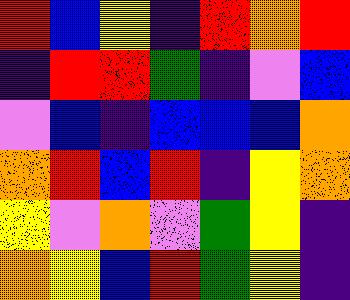[["red", "blue", "yellow", "indigo", "red", "orange", "red"], ["indigo", "red", "red", "green", "indigo", "violet", "blue"], ["violet", "blue", "indigo", "blue", "blue", "blue", "orange"], ["orange", "red", "blue", "red", "indigo", "yellow", "orange"], ["yellow", "violet", "orange", "violet", "green", "yellow", "indigo"], ["orange", "yellow", "blue", "red", "green", "yellow", "indigo"]]